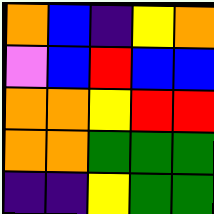[["orange", "blue", "indigo", "yellow", "orange"], ["violet", "blue", "red", "blue", "blue"], ["orange", "orange", "yellow", "red", "red"], ["orange", "orange", "green", "green", "green"], ["indigo", "indigo", "yellow", "green", "green"]]